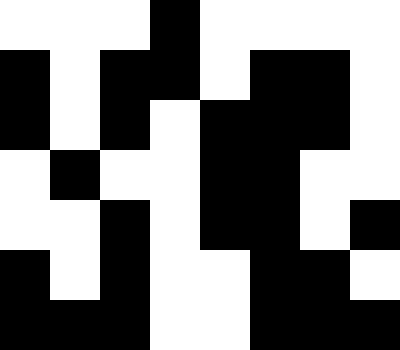[["white", "white", "white", "black", "white", "white", "white", "white"], ["black", "white", "black", "black", "white", "black", "black", "white"], ["black", "white", "black", "white", "black", "black", "black", "white"], ["white", "black", "white", "white", "black", "black", "white", "white"], ["white", "white", "black", "white", "black", "black", "white", "black"], ["black", "white", "black", "white", "white", "black", "black", "white"], ["black", "black", "black", "white", "white", "black", "black", "black"]]